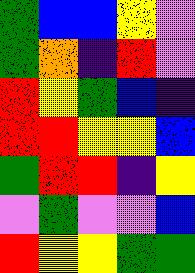[["green", "blue", "blue", "yellow", "violet"], ["green", "orange", "indigo", "red", "violet"], ["red", "yellow", "green", "blue", "indigo"], ["red", "red", "yellow", "yellow", "blue"], ["green", "red", "red", "indigo", "yellow"], ["violet", "green", "violet", "violet", "blue"], ["red", "yellow", "yellow", "green", "green"]]